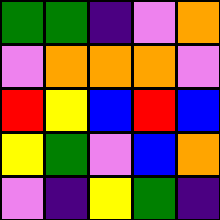[["green", "green", "indigo", "violet", "orange"], ["violet", "orange", "orange", "orange", "violet"], ["red", "yellow", "blue", "red", "blue"], ["yellow", "green", "violet", "blue", "orange"], ["violet", "indigo", "yellow", "green", "indigo"]]